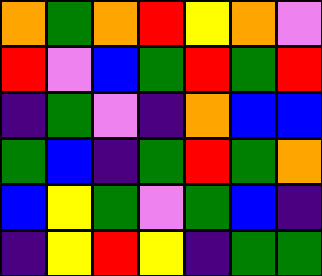[["orange", "green", "orange", "red", "yellow", "orange", "violet"], ["red", "violet", "blue", "green", "red", "green", "red"], ["indigo", "green", "violet", "indigo", "orange", "blue", "blue"], ["green", "blue", "indigo", "green", "red", "green", "orange"], ["blue", "yellow", "green", "violet", "green", "blue", "indigo"], ["indigo", "yellow", "red", "yellow", "indigo", "green", "green"]]